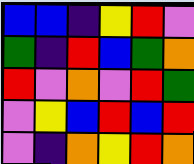[["blue", "blue", "indigo", "yellow", "red", "violet"], ["green", "indigo", "red", "blue", "green", "orange"], ["red", "violet", "orange", "violet", "red", "green"], ["violet", "yellow", "blue", "red", "blue", "red"], ["violet", "indigo", "orange", "yellow", "red", "orange"]]